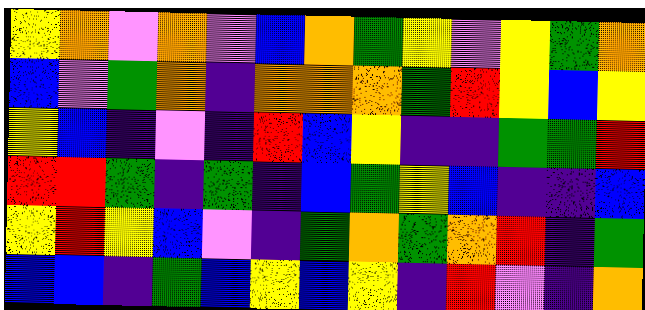[["yellow", "orange", "violet", "orange", "violet", "blue", "orange", "green", "yellow", "violet", "yellow", "green", "orange"], ["blue", "violet", "green", "orange", "indigo", "orange", "orange", "orange", "green", "red", "yellow", "blue", "yellow"], ["yellow", "blue", "indigo", "violet", "indigo", "red", "blue", "yellow", "indigo", "indigo", "green", "green", "red"], ["red", "red", "green", "indigo", "green", "indigo", "blue", "green", "yellow", "blue", "indigo", "indigo", "blue"], ["yellow", "red", "yellow", "blue", "violet", "indigo", "green", "orange", "green", "orange", "red", "indigo", "green"], ["blue", "blue", "indigo", "green", "blue", "yellow", "blue", "yellow", "indigo", "red", "violet", "indigo", "orange"]]